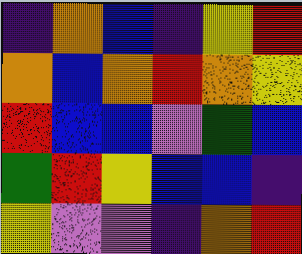[["indigo", "orange", "blue", "indigo", "yellow", "red"], ["orange", "blue", "orange", "red", "orange", "yellow"], ["red", "blue", "blue", "violet", "green", "blue"], ["green", "red", "yellow", "blue", "blue", "indigo"], ["yellow", "violet", "violet", "indigo", "orange", "red"]]